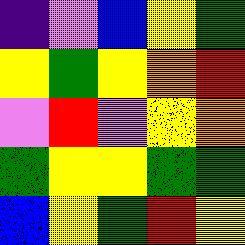[["indigo", "violet", "blue", "yellow", "green"], ["yellow", "green", "yellow", "orange", "red"], ["violet", "red", "violet", "yellow", "orange"], ["green", "yellow", "yellow", "green", "green"], ["blue", "yellow", "green", "red", "yellow"]]